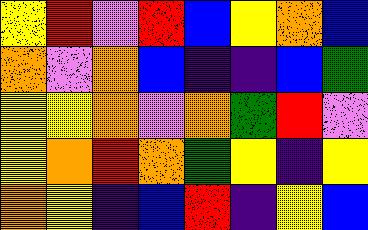[["yellow", "red", "violet", "red", "blue", "yellow", "orange", "blue"], ["orange", "violet", "orange", "blue", "indigo", "indigo", "blue", "green"], ["yellow", "yellow", "orange", "violet", "orange", "green", "red", "violet"], ["yellow", "orange", "red", "orange", "green", "yellow", "indigo", "yellow"], ["orange", "yellow", "indigo", "blue", "red", "indigo", "yellow", "blue"]]